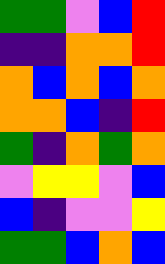[["green", "green", "violet", "blue", "red"], ["indigo", "indigo", "orange", "orange", "red"], ["orange", "blue", "orange", "blue", "orange"], ["orange", "orange", "blue", "indigo", "red"], ["green", "indigo", "orange", "green", "orange"], ["violet", "yellow", "yellow", "violet", "blue"], ["blue", "indigo", "violet", "violet", "yellow"], ["green", "green", "blue", "orange", "blue"]]